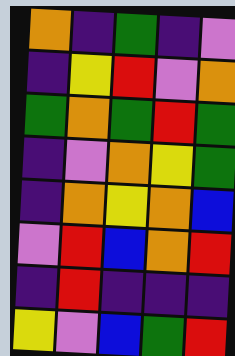[["orange", "indigo", "green", "indigo", "violet"], ["indigo", "yellow", "red", "violet", "orange"], ["green", "orange", "green", "red", "green"], ["indigo", "violet", "orange", "yellow", "green"], ["indigo", "orange", "yellow", "orange", "blue"], ["violet", "red", "blue", "orange", "red"], ["indigo", "red", "indigo", "indigo", "indigo"], ["yellow", "violet", "blue", "green", "red"]]